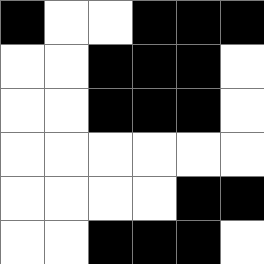[["black", "white", "white", "black", "black", "black"], ["white", "white", "black", "black", "black", "white"], ["white", "white", "black", "black", "black", "white"], ["white", "white", "white", "white", "white", "white"], ["white", "white", "white", "white", "black", "black"], ["white", "white", "black", "black", "black", "white"]]